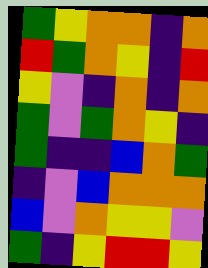[["green", "yellow", "orange", "orange", "indigo", "orange"], ["red", "green", "orange", "yellow", "indigo", "red"], ["yellow", "violet", "indigo", "orange", "indigo", "orange"], ["green", "violet", "green", "orange", "yellow", "indigo"], ["green", "indigo", "indigo", "blue", "orange", "green"], ["indigo", "violet", "blue", "orange", "orange", "orange"], ["blue", "violet", "orange", "yellow", "yellow", "violet"], ["green", "indigo", "yellow", "red", "red", "yellow"]]